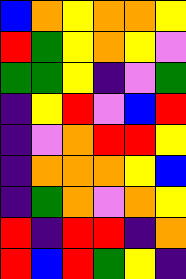[["blue", "orange", "yellow", "orange", "orange", "yellow"], ["red", "green", "yellow", "orange", "yellow", "violet"], ["green", "green", "yellow", "indigo", "violet", "green"], ["indigo", "yellow", "red", "violet", "blue", "red"], ["indigo", "violet", "orange", "red", "red", "yellow"], ["indigo", "orange", "orange", "orange", "yellow", "blue"], ["indigo", "green", "orange", "violet", "orange", "yellow"], ["red", "indigo", "red", "red", "indigo", "orange"], ["red", "blue", "red", "green", "yellow", "indigo"]]